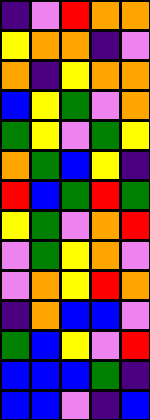[["indigo", "violet", "red", "orange", "orange"], ["yellow", "orange", "orange", "indigo", "violet"], ["orange", "indigo", "yellow", "orange", "orange"], ["blue", "yellow", "green", "violet", "orange"], ["green", "yellow", "violet", "green", "yellow"], ["orange", "green", "blue", "yellow", "indigo"], ["red", "blue", "green", "red", "green"], ["yellow", "green", "violet", "orange", "red"], ["violet", "green", "yellow", "orange", "violet"], ["violet", "orange", "yellow", "red", "orange"], ["indigo", "orange", "blue", "blue", "violet"], ["green", "blue", "yellow", "violet", "red"], ["blue", "blue", "blue", "green", "indigo"], ["blue", "blue", "violet", "indigo", "blue"]]